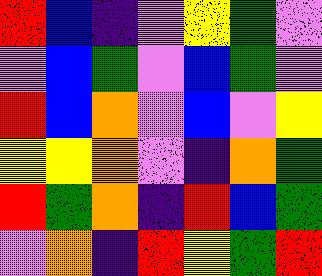[["red", "blue", "indigo", "violet", "yellow", "green", "violet"], ["violet", "blue", "green", "violet", "blue", "green", "violet"], ["red", "blue", "orange", "violet", "blue", "violet", "yellow"], ["yellow", "yellow", "orange", "violet", "indigo", "orange", "green"], ["red", "green", "orange", "indigo", "red", "blue", "green"], ["violet", "orange", "indigo", "red", "yellow", "green", "red"]]